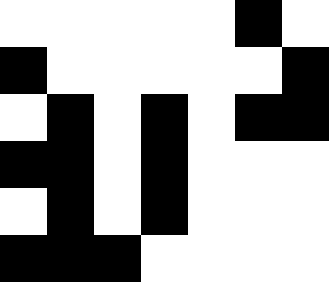[["white", "white", "white", "white", "white", "black", "white"], ["black", "white", "white", "white", "white", "white", "black"], ["white", "black", "white", "black", "white", "black", "black"], ["black", "black", "white", "black", "white", "white", "white"], ["white", "black", "white", "black", "white", "white", "white"], ["black", "black", "black", "white", "white", "white", "white"]]